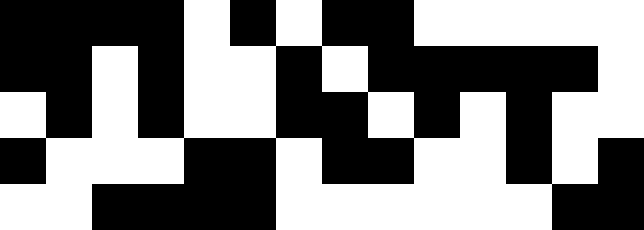[["black", "black", "black", "black", "white", "black", "white", "black", "black", "white", "white", "white", "white", "white"], ["black", "black", "white", "black", "white", "white", "black", "white", "black", "black", "black", "black", "black", "white"], ["white", "black", "white", "black", "white", "white", "black", "black", "white", "black", "white", "black", "white", "white"], ["black", "white", "white", "white", "black", "black", "white", "black", "black", "white", "white", "black", "white", "black"], ["white", "white", "black", "black", "black", "black", "white", "white", "white", "white", "white", "white", "black", "black"]]